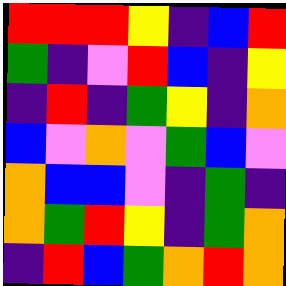[["red", "red", "red", "yellow", "indigo", "blue", "red"], ["green", "indigo", "violet", "red", "blue", "indigo", "yellow"], ["indigo", "red", "indigo", "green", "yellow", "indigo", "orange"], ["blue", "violet", "orange", "violet", "green", "blue", "violet"], ["orange", "blue", "blue", "violet", "indigo", "green", "indigo"], ["orange", "green", "red", "yellow", "indigo", "green", "orange"], ["indigo", "red", "blue", "green", "orange", "red", "orange"]]